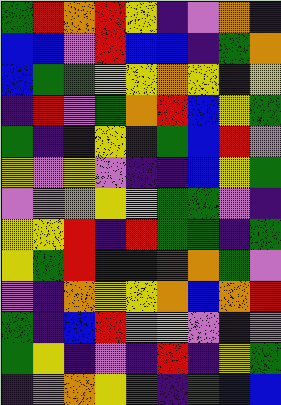[["green", "red", "orange", "red", "yellow", "indigo", "violet", "orange", "indigo"], ["blue", "blue", "violet", "red", "blue", "blue", "indigo", "green", "orange"], ["blue", "green", "green", "yellow", "yellow", "orange", "yellow", "indigo", "yellow"], ["indigo", "red", "violet", "green", "orange", "red", "blue", "yellow", "green"], ["green", "indigo", "indigo", "yellow", "indigo", "green", "blue", "red", "violet"], ["yellow", "violet", "yellow", "violet", "indigo", "indigo", "blue", "yellow", "green"], ["violet", "violet", "orange", "yellow", "yellow", "green", "green", "violet", "indigo"], ["yellow", "yellow", "red", "indigo", "red", "green", "green", "indigo", "green"], ["yellow", "green", "red", "indigo", "indigo", "red", "orange", "green", "violet"], ["violet", "indigo", "orange", "yellow", "yellow", "orange", "blue", "orange", "red"], ["green", "indigo", "blue", "red", "violet", "yellow", "violet", "indigo", "violet"], ["green", "yellow", "indigo", "violet", "indigo", "red", "indigo", "yellow", "green"], ["indigo", "violet", "orange", "yellow", "green", "indigo", "green", "blue", "blue"]]